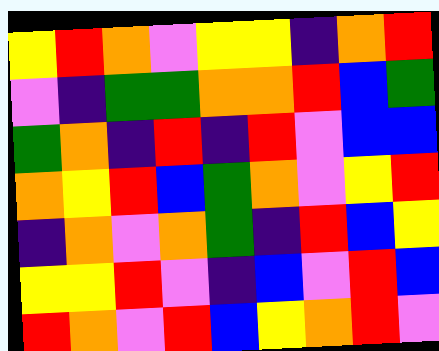[["yellow", "red", "orange", "violet", "yellow", "yellow", "indigo", "orange", "red"], ["violet", "indigo", "green", "green", "orange", "orange", "red", "blue", "green"], ["green", "orange", "indigo", "red", "indigo", "red", "violet", "blue", "blue"], ["orange", "yellow", "red", "blue", "green", "orange", "violet", "yellow", "red"], ["indigo", "orange", "violet", "orange", "green", "indigo", "red", "blue", "yellow"], ["yellow", "yellow", "red", "violet", "indigo", "blue", "violet", "red", "blue"], ["red", "orange", "violet", "red", "blue", "yellow", "orange", "red", "violet"]]